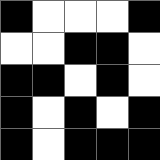[["black", "white", "white", "white", "black"], ["white", "white", "black", "black", "white"], ["black", "black", "white", "black", "white"], ["black", "white", "black", "white", "black"], ["black", "white", "black", "black", "black"]]